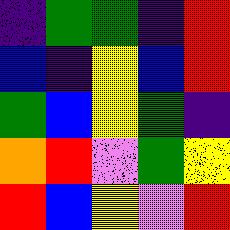[["indigo", "green", "green", "indigo", "red"], ["blue", "indigo", "yellow", "blue", "red"], ["green", "blue", "yellow", "green", "indigo"], ["orange", "red", "violet", "green", "yellow"], ["red", "blue", "yellow", "violet", "red"]]